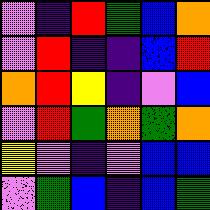[["violet", "indigo", "red", "green", "blue", "orange"], ["violet", "red", "indigo", "indigo", "blue", "red"], ["orange", "red", "yellow", "indigo", "violet", "blue"], ["violet", "red", "green", "orange", "green", "orange"], ["yellow", "violet", "indigo", "violet", "blue", "blue"], ["violet", "green", "blue", "indigo", "blue", "green"]]